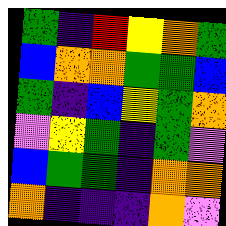[["green", "indigo", "red", "yellow", "orange", "green"], ["blue", "orange", "orange", "green", "green", "blue"], ["green", "indigo", "blue", "yellow", "green", "orange"], ["violet", "yellow", "green", "indigo", "green", "violet"], ["blue", "green", "green", "indigo", "orange", "orange"], ["orange", "indigo", "indigo", "indigo", "orange", "violet"]]